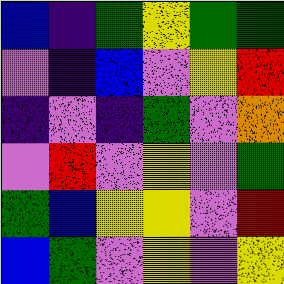[["blue", "indigo", "green", "yellow", "green", "green"], ["violet", "indigo", "blue", "violet", "yellow", "red"], ["indigo", "violet", "indigo", "green", "violet", "orange"], ["violet", "red", "violet", "yellow", "violet", "green"], ["green", "blue", "yellow", "yellow", "violet", "red"], ["blue", "green", "violet", "yellow", "violet", "yellow"]]